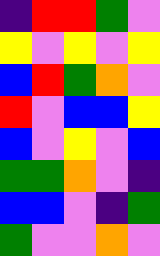[["indigo", "red", "red", "green", "violet"], ["yellow", "violet", "yellow", "violet", "yellow"], ["blue", "red", "green", "orange", "violet"], ["red", "violet", "blue", "blue", "yellow"], ["blue", "violet", "yellow", "violet", "blue"], ["green", "green", "orange", "violet", "indigo"], ["blue", "blue", "violet", "indigo", "green"], ["green", "violet", "violet", "orange", "violet"]]